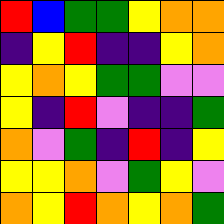[["red", "blue", "green", "green", "yellow", "orange", "orange"], ["indigo", "yellow", "red", "indigo", "indigo", "yellow", "orange"], ["yellow", "orange", "yellow", "green", "green", "violet", "violet"], ["yellow", "indigo", "red", "violet", "indigo", "indigo", "green"], ["orange", "violet", "green", "indigo", "red", "indigo", "yellow"], ["yellow", "yellow", "orange", "violet", "green", "yellow", "violet"], ["orange", "yellow", "red", "orange", "yellow", "orange", "green"]]